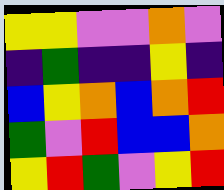[["yellow", "yellow", "violet", "violet", "orange", "violet"], ["indigo", "green", "indigo", "indigo", "yellow", "indigo"], ["blue", "yellow", "orange", "blue", "orange", "red"], ["green", "violet", "red", "blue", "blue", "orange"], ["yellow", "red", "green", "violet", "yellow", "red"]]